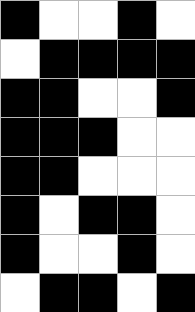[["black", "white", "white", "black", "white"], ["white", "black", "black", "black", "black"], ["black", "black", "white", "white", "black"], ["black", "black", "black", "white", "white"], ["black", "black", "white", "white", "white"], ["black", "white", "black", "black", "white"], ["black", "white", "white", "black", "white"], ["white", "black", "black", "white", "black"]]